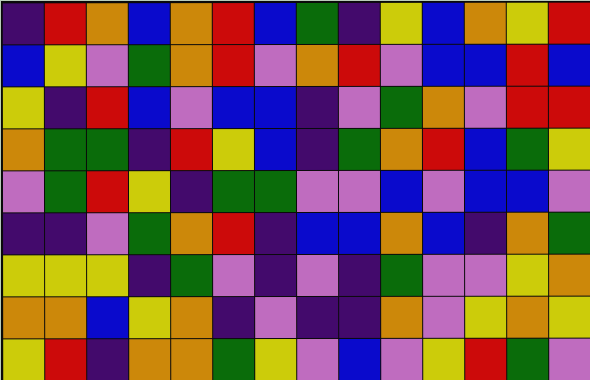[["indigo", "red", "orange", "blue", "orange", "red", "blue", "green", "indigo", "yellow", "blue", "orange", "yellow", "red"], ["blue", "yellow", "violet", "green", "orange", "red", "violet", "orange", "red", "violet", "blue", "blue", "red", "blue"], ["yellow", "indigo", "red", "blue", "violet", "blue", "blue", "indigo", "violet", "green", "orange", "violet", "red", "red"], ["orange", "green", "green", "indigo", "red", "yellow", "blue", "indigo", "green", "orange", "red", "blue", "green", "yellow"], ["violet", "green", "red", "yellow", "indigo", "green", "green", "violet", "violet", "blue", "violet", "blue", "blue", "violet"], ["indigo", "indigo", "violet", "green", "orange", "red", "indigo", "blue", "blue", "orange", "blue", "indigo", "orange", "green"], ["yellow", "yellow", "yellow", "indigo", "green", "violet", "indigo", "violet", "indigo", "green", "violet", "violet", "yellow", "orange"], ["orange", "orange", "blue", "yellow", "orange", "indigo", "violet", "indigo", "indigo", "orange", "violet", "yellow", "orange", "yellow"], ["yellow", "red", "indigo", "orange", "orange", "green", "yellow", "violet", "blue", "violet", "yellow", "red", "green", "violet"]]